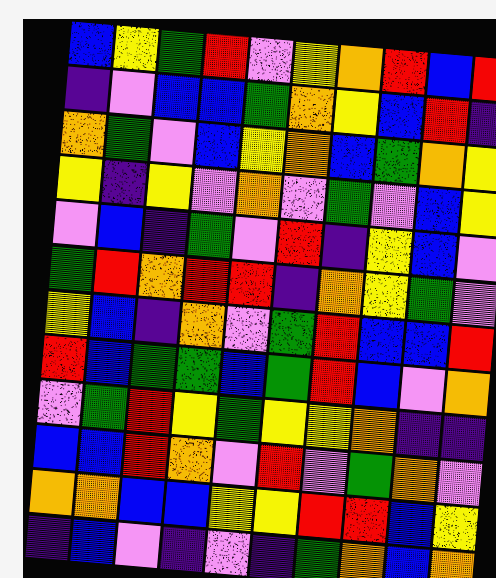[["blue", "yellow", "green", "red", "violet", "yellow", "orange", "red", "blue", "red"], ["indigo", "violet", "blue", "blue", "green", "orange", "yellow", "blue", "red", "indigo"], ["orange", "green", "violet", "blue", "yellow", "orange", "blue", "green", "orange", "yellow"], ["yellow", "indigo", "yellow", "violet", "orange", "violet", "green", "violet", "blue", "yellow"], ["violet", "blue", "indigo", "green", "violet", "red", "indigo", "yellow", "blue", "violet"], ["green", "red", "orange", "red", "red", "indigo", "orange", "yellow", "green", "violet"], ["yellow", "blue", "indigo", "orange", "violet", "green", "red", "blue", "blue", "red"], ["red", "blue", "green", "green", "blue", "green", "red", "blue", "violet", "orange"], ["violet", "green", "red", "yellow", "green", "yellow", "yellow", "orange", "indigo", "indigo"], ["blue", "blue", "red", "orange", "violet", "red", "violet", "green", "orange", "violet"], ["orange", "orange", "blue", "blue", "yellow", "yellow", "red", "red", "blue", "yellow"], ["indigo", "blue", "violet", "indigo", "violet", "indigo", "green", "orange", "blue", "orange"]]